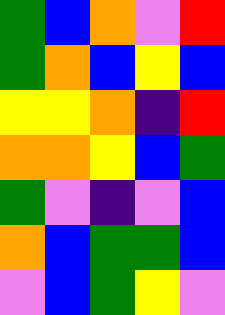[["green", "blue", "orange", "violet", "red"], ["green", "orange", "blue", "yellow", "blue"], ["yellow", "yellow", "orange", "indigo", "red"], ["orange", "orange", "yellow", "blue", "green"], ["green", "violet", "indigo", "violet", "blue"], ["orange", "blue", "green", "green", "blue"], ["violet", "blue", "green", "yellow", "violet"]]